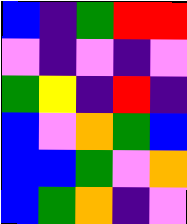[["blue", "indigo", "green", "red", "red"], ["violet", "indigo", "violet", "indigo", "violet"], ["green", "yellow", "indigo", "red", "indigo"], ["blue", "violet", "orange", "green", "blue"], ["blue", "blue", "green", "violet", "orange"], ["blue", "green", "orange", "indigo", "violet"]]